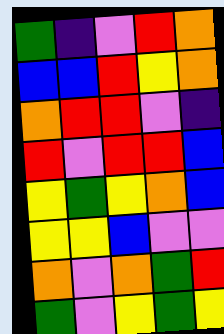[["green", "indigo", "violet", "red", "orange"], ["blue", "blue", "red", "yellow", "orange"], ["orange", "red", "red", "violet", "indigo"], ["red", "violet", "red", "red", "blue"], ["yellow", "green", "yellow", "orange", "blue"], ["yellow", "yellow", "blue", "violet", "violet"], ["orange", "violet", "orange", "green", "red"], ["green", "violet", "yellow", "green", "yellow"]]